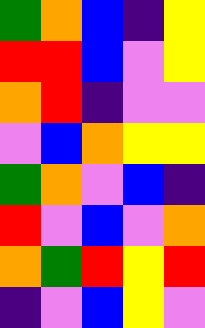[["green", "orange", "blue", "indigo", "yellow"], ["red", "red", "blue", "violet", "yellow"], ["orange", "red", "indigo", "violet", "violet"], ["violet", "blue", "orange", "yellow", "yellow"], ["green", "orange", "violet", "blue", "indigo"], ["red", "violet", "blue", "violet", "orange"], ["orange", "green", "red", "yellow", "red"], ["indigo", "violet", "blue", "yellow", "violet"]]